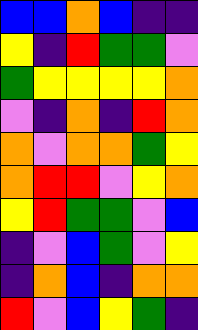[["blue", "blue", "orange", "blue", "indigo", "indigo"], ["yellow", "indigo", "red", "green", "green", "violet"], ["green", "yellow", "yellow", "yellow", "yellow", "orange"], ["violet", "indigo", "orange", "indigo", "red", "orange"], ["orange", "violet", "orange", "orange", "green", "yellow"], ["orange", "red", "red", "violet", "yellow", "orange"], ["yellow", "red", "green", "green", "violet", "blue"], ["indigo", "violet", "blue", "green", "violet", "yellow"], ["indigo", "orange", "blue", "indigo", "orange", "orange"], ["red", "violet", "blue", "yellow", "green", "indigo"]]